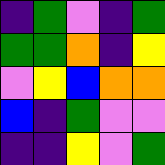[["indigo", "green", "violet", "indigo", "green"], ["green", "green", "orange", "indigo", "yellow"], ["violet", "yellow", "blue", "orange", "orange"], ["blue", "indigo", "green", "violet", "violet"], ["indigo", "indigo", "yellow", "violet", "green"]]